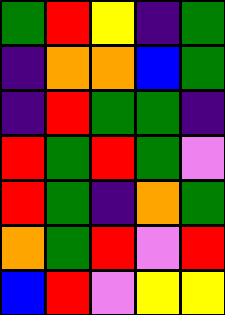[["green", "red", "yellow", "indigo", "green"], ["indigo", "orange", "orange", "blue", "green"], ["indigo", "red", "green", "green", "indigo"], ["red", "green", "red", "green", "violet"], ["red", "green", "indigo", "orange", "green"], ["orange", "green", "red", "violet", "red"], ["blue", "red", "violet", "yellow", "yellow"]]